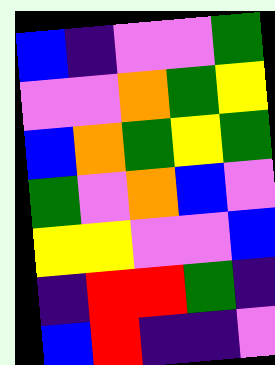[["blue", "indigo", "violet", "violet", "green"], ["violet", "violet", "orange", "green", "yellow"], ["blue", "orange", "green", "yellow", "green"], ["green", "violet", "orange", "blue", "violet"], ["yellow", "yellow", "violet", "violet", "blue"], ["indigo", "red", "red", "green", "indigo"], ["blue", "red", "indigo", "indigo", "violet"]]